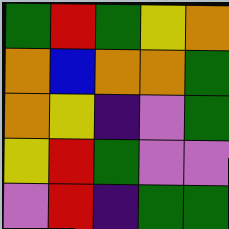[["green", "red", "green", "yellow", "orange"], ["orange", "blue", "orange", "orange", "green"], ["orange", "yellow", "indigo", "violet", "green"], ["yellow", "red", "green", "violet", "violet"], ["violet", "red", "indigo", "green", "green"]]